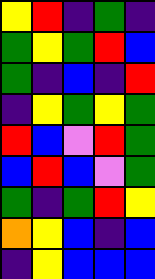[["yellow", "red", "indigo", "green", "indigo"], ["green", "yellow", "green", "red", "blue"], ["green", "indigo", "blue", "indigo", "red"], ["indigo", "yellow", "green", "yellow", "green"], ["red", "blue", "violet", "red", "green"], ["blue", "red", "blue", "violet", "green"], ["green", "indigo", "green", "red", "yellow"], ["orange", "yellow", "blue", "indigo", "blue"], ["indigo", "yellow", "blue", "blue", "blue"]]